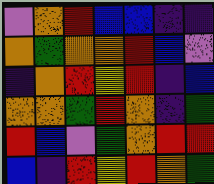[["violet", "orange", "red", "blue", "blue", "indigo", "indigo"], ["orange", "green", "orange", "orange", "red", "blue", "violet"], ["indigo", "orange", "red", "yellow", "red", "indigo", "blue"], ["orange", "orange", "green", "red", "orange", "indigo", "green"], ["red", "blue", "violet", "green", "orange", "red", "red"], ["blue", "indigo", "red", "yellow", "red", "orange", "green"]]